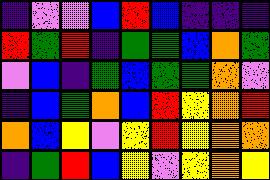[["indigo", "violet", "violet", "blue", "red", "blue", "indigo", "indigo", "indigo"], ["red", "green", "red", "indigo", "green", "green", "blue", "orange", "green"], ["violet", "blue", "indigo", "green", "blue", "green", "green", "orange", "violet"], ["indigo", "blue", "green", "orange", "blue", "red", "yellow", "orange", "red"], ["orange", "blue", "yellow", "violet", "yellow", "red", "yellow", "orange", "orange"], ["indigo", "green", "red", "blue", "yellow", "violet", "yellow", "orange", "yellow"]]